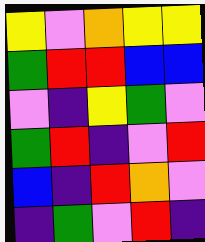[["yellow", "violet", "orange", "yellow", "yellow"], ["green", "red", "red", "blue", "blue"], ["violet", "indigo", "yellow", "green", "violet"], ["green", "red", "indigo", "violet", "red"], ["blue", "indigo", "red", "orange", "violet"], ["indigo", "green", "violet", "red", "indigo"]]